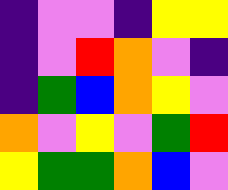[["indigo", "violet", "violet", "indigo", "yellow", "yellow"], ["indigo", "violet", "red", "orange", "violet", "indigo"], ["indigo", "green", "blue", "orange", "yellow", "violet"], ["orange", "violet", "yellow", "violet", "green", "red"], ["yellow", "green", "green", "orange", "blue", "violet"]]